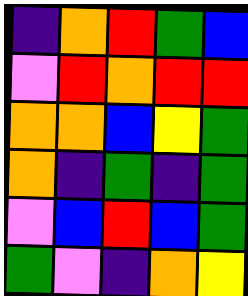[["indigo", "orange", "red", "green", "blue"], ["violet", "red", "orange", "red", "red"], ["orange", "orange", "blue", "yellow", "green"], ["orange", "indigo", "green", "indigo", "green"], ["violet", "blue", "red", "blue", "green"], ["green", "violet", "indigo", "orange", "yellow"]]